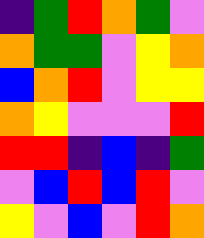[["indigo", "green", "red", "orange", "green", "violet"], ["orange", "green", "green", "violet", "yellow", "orange"], ["blue", "orange", "red", "violet", "yellow", "yellow"], ["orange", "yellow", "violet", "violet", "violet", "red"], ["red", "red", "indigo", "blue", "indigo", "green"], ["violet", "blue", "red", "blue", "red", "violet"], ["yellow", "violet", "blue", "violet", "red", "orange"]]